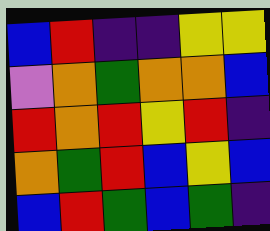[["blue", "red", "indigo", "indigo", "yellow", "yellow"], ["violet", "orange", "green", "orange", "orange", "blue"], ["red", "orange", "red", "yellow", "red", "indigo"], ["orange", "green", "red", "blue", "yellow", "blue"], ["blue", "red", "green", "blue", "green", "indigo"]]